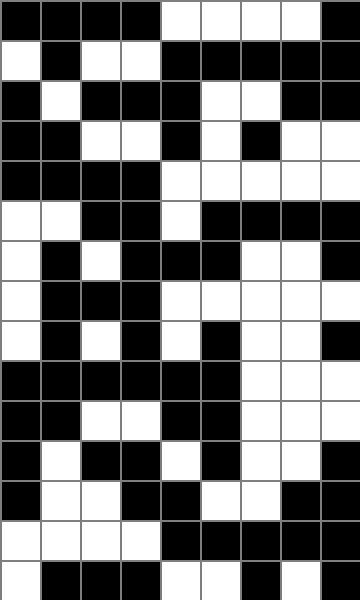[["black", "black", "black", "black", "white", "white", "white", "white", "black"], ["white", "black", "white", "white", "black", "black", "black", "black", "black"], ["black", "white", "black", "black", "black", "white", "white", "black", "black"], ["black", "black", "white", "white", "black", "white", "black", "white", "white"], ["black", "black", "black", "black", "white", "white", "white", "white", "white"], ["white", "white", "black", "black", "white", "black", "black", "black", "black"], ["white", "black", "white", "black", "black", "black", "white", "white", "black"], ["white", "black", "black", "black", "white", "white", "white", "white", "white"], ["white", "black", "white", "black", "white", "black", "white", "white", "black"], ["black", "black", "black", "black", "black", "black", "white", "white", "white"], ["black", "black", "white", "white", "black", "black", "white", "white", "white"], ["black", "white", "black", "black", "white", "black", "white", "white", "black"], ["black", "white", "white", "black", "black", "white", "white", "black", "black"], ["white", "white", "white", "white", "black", "black", "black", "black", "black"], ["white", "black", "black", "black", "white", "white", "black", "white", "black"]]